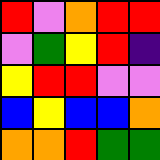[["red", "violet", "orange", "red", "red"], ["violet", "green", "yellow", "red", "indigo"], ["yellow", "red", "red", "violet", "violet"], ["blue", "yellow", "blue", "blue", "orange"], ["orange", "orange", "red", "green", "green"]]